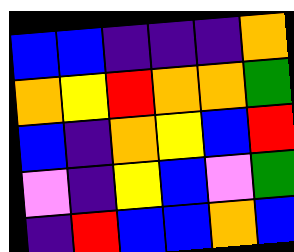[["blue", "blue", "indigo", "indigo", "indigo", "orange"], ["orange", "yellow", "red", "orange", "orange", "green"], ["blue", "indigo", "orange", "yellow", "blue", "red"], ["violet", "indigo", "yellow", "blue", "violet", "green"], ["indigo", "red", "blue", "blue", "orange", "blue"]]